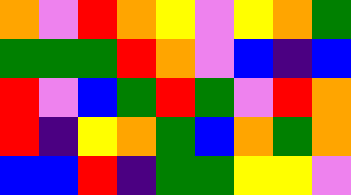[["orange", "violet", "red", "orange", "yellow", "violet", "yellow", "orange", "green"], ["green", "green", "green", "red", "orange", "violet", "blue", "indigo", "blue"], ["red", "violet", "blue", "green", "red", "green", "violet", "red", "orange"], ["red", "indigo", "yellow", "orange", "green", "blue", "orange", "green", "orange"], ["blue", "blue", "red", "indigo", "green", "green", "yellow", "yellow", "violet"]]